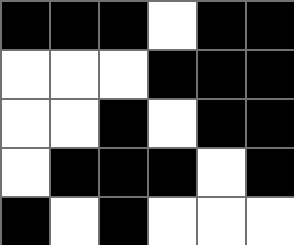[["black", "black", "black", "white", "black", "black"], ["white", "white", "white", "black", "black", "black"], ["white", "white", "black", "white", "black", "black"], ["white", "black", "black", "black", "white", "black"], ["black", "white", "black", "white", "white", "white"]]